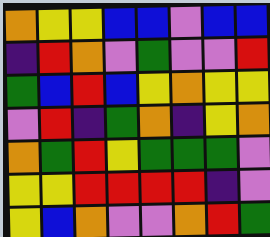[["orange", "yellow", "yellow", "blue", "blue", "violet", "blue", "blue"], ["indigo", "red", "orange", "violet", "green", "violet", "violet", "red"], ["green", "blue", "red", "blue", "yellow", "orange", "yellow", "yellow"], ["violet", "red", "indigo", "green", "orange", "indigo", "yellow", "orange"], ["orange", "green", "red", "yellow", "green", "green", "green", "violet"], ["yellow", "yellow", "red", "red", "red", "red", "indigo", "violet"], ["yellow", "blue", "orange", "violet", "violet", "orange", "red", "green"]]